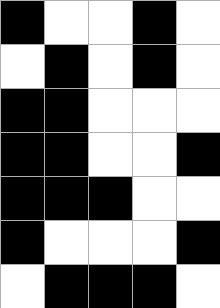[["black", "white", "white", "black", "white"], ["white", "black", "white", "black", "white"], ["black", "black", "white", "white", "white"], ["black", "black", "white", "white", "black"], ["black", "black", "black", "white", "white"], ["black", "white", "white", "white", "black"], ["white", "black", "black", "black", "white"]]